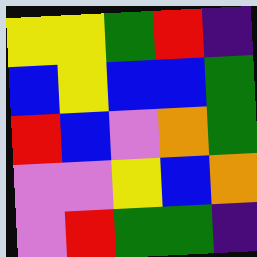[["yellow", "yellow", "green", "red", "indigo"], ["blue", "yellow", "blue", "blue", "green"], ["red", "blue", "violet", "orange", "green"], ["violet", "violet", "yellow", "blue", "orange"], ["violet", "red", "green", "green", "indigo"]]